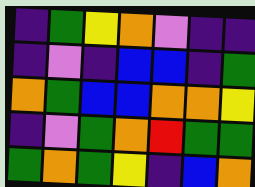[["indigo", "green", "yellow", "orange", "violet", "indigo", "indigo"], ["indigo", "violet", "indigo", "blue", "blue", "indigo", "green"], ["orange", "green", "blue", "blue", "orange", "orange", "yellow"], ["indigo", "violet", "green", "orange", "red", "green", "green"], ["green", "orange", "green", "yellow", "indigo", "blue", "orange"]]